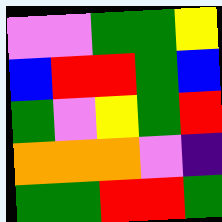[["violet", "violet", "green", "green", "yellow"], ["blue", "red", "red", "green", "blue"], ["green", "violet", "yellow", "green", "red"], ["orange", "orange", "orange", "violet", "indigo"], ["green", "green", "red", "red", "green"]]